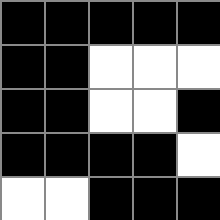[["black", "black", "black", "black", "black"], ["black", "black", "white", "white", "white"], ["black", "black", "white", "white", "black"], ["black", "black", "black", "black", "white"], ["white", "white", "black", "black", "black"]]